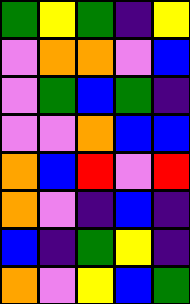[["green", "yellow", "green", "indigo", "yellow"], ["violet", "orange", "orange", "violet", "blue"], ["violet", "green", "blue", "green", "indigo"], ["violet", "violet", "orange", "blue", "blue"], ["orange", "blue", "red", "violet", "red"], ["orange", "violet", "indigo", "blue", "indigo"], ["blue", "indigo", "green", "yellow", "indigo"], ["orange", "violet", "yellow", "blue", "green"]]